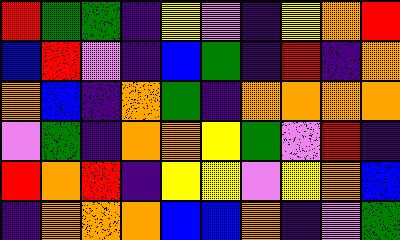[["red", "green", "green", "indigo", "yellow", "violet", "indigo", "yellow", "orange", "red"], ["blue", "red", "violet", "indigo", "blue", "green", "indigo", "red", "indigo", "orange"], ["orange", "blue", "indigo", "orange", "green", "indigo", "orange", "orange", "orange", "orange"], ["violet", "green", "indigo", "orange", "orange", "yellow", "green", "violet", "red", "indigo"], ["red", "orange", "red", "indigo", "yellow", "yellow", "violet", "yellow", "orange", "blue"], ["indigo", "orange", "orange", "orange", "blue", "blue", "orange", "indigo", "violet", "green"]]